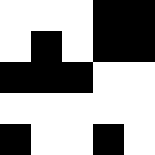[["white", "white", "white", "black", "black"], ["white", "black", "white", "black", "black"], ["black", "black", "black", "white", "white"], ["white", "white", "white", "white", "white"], ["black", "white", "white", "black", "white"]]